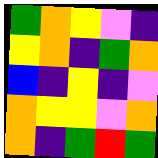[["green", "orange", "yellow", "violet", "indigo"], ["yellow", "orange", "indigo", "green", "orange"], ["blue", "indigo", "yellow", "indigo", "violet"], ["orange", "yellow", "yellow", "violet", "orange"], ["orange", "indigo", "green", "red", "green"]]